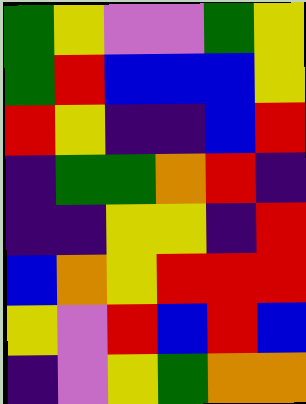[["green", "yellow", "violet", "violet", "green", "yellow"], ["green", "red", "blue", "blue", "blue", "yellow"], ["red", "yellow", "indigo", "indigo", "blue", "red"], ["indigo", "green", "green", "orange", "red", "indigo"], ["indigo", "indigo", "yellow", "yellow", "indigo", "red"], ["blue", "orange", "yellow", "red", "red", "red"], ["yellow", "violet", "red", "blue", "red", "blue"], ["indigo", "violet", "yellow", "green", "orange", "orange"]]